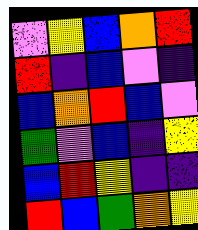[["violet", "yellow", "blue", "orange", "red"], ["red", "indigo", "blue", "violet", "indigo"], ["blue", "orange", "red", "blue", "violet"], ["green", "violet", "blue", "indigo", "yellow"], ["blue", "red", "yellow", "indigo", "indigo"], ["red", "blue", "green", "orange", "yellow"]]